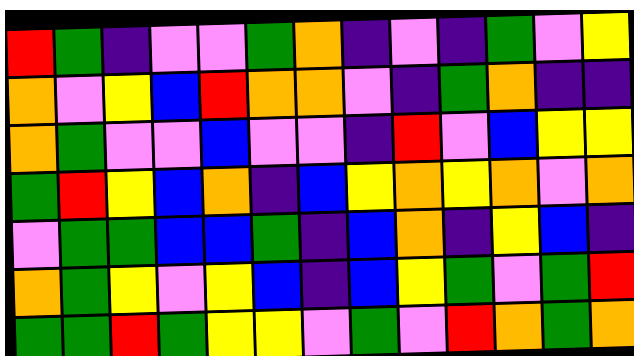[["red", "green", "indigo", "violet", "violet", "green", "orange", "indigo", "violet", "indigo", "green", "violet", "yellow"], ["orange", "violet", "yellow", "blue", "red", "orange", "orange", "violet", "indigo", "green", "orange", "indigo", "indigo"], ["orange", "green", "violet", "violet", "blue", "violet", "violet", "indigo", "red", "violet", "blue", "yellow", "yellow"], ["green", "red", "yellow", "blue", "orange", "indigo", "blue", "yellow", "orange", "yellow", "orange", "violet", "orange"], ["violet", "green", "green", "blue", "blue", "green", "indigo", "blue", "orange", "indigo", "yellow", "blue", "indigo"], ["orange", "green", "yellow", "violet", "yellow", "blue", "indigo", "blue", "yellow", "green", "violet", "green", "red"], ["green", "green", "red", "green", "yellow", "yellow", "violet", "green", "violet", "red", "orange", "green", "orange"]]